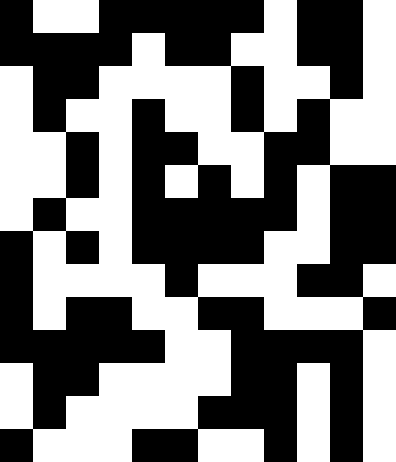[["black", "white", "white", "black", "black", "black", "black", "black", "white", "black", "black", "white"], ["black", "black", "black", "black", "white", "black", "black", "white", "white", "black", "black", "white"], ["white", "black", "black", "white", "white", "white", "white", "black", "white", "white", "black", "white"], ["white", "black", "white", "white", "black", "white", "white", "black", "white", "black", "white", "white"], ["white", "white", "black", "white", "black", "black", "white", "white", "black", "black", "white", "white"], ["white", "white", "black", "white", "black", "white", "black", "white", "black", "white", "black", "black"], ["white", "black", "white", "white", "black", "black", "black", "black", "black", "white", "black", "black"], ["black", "white", "black", "white", "black", "black", "black", "black", "white", "white", "black", "black"], ["black", "white", "white", "white", "white", "black", "white", "white", "white", "black", "black", "white"], ["black", "white", "black", "black", "white", "white", "black", "black", "white", "white", "white", "black"], ["black", "black", "black", "black", "black", "white", "white", "black", "black", "black", "black", "white"], ["white", "black", "black", "white", "white", "white", "white", "black", "black", "white", "black", "white"], ["white", "black", "white", "white", "white", "white", "black", "black", "black", "white", "black", "white"], ["black", "white", "white", "white", "black", "black", "white", "white", "black", "white", "black", "white"]]